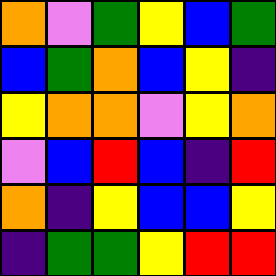[["orange", "violet", "green", "yellow", "blue", "green"], ["blue", "green", "orange", "blue", "yellow", "indigo"], ["yellow", "orange", "orange", "violet", "yellow", "orange"], ["violet", "blue", "red", "blue", "indigo", "red"], ["orange", "indigo", "yellow", "blue", "blue", "yellow"], ["indigo", "green", "green", "yellow", "red", "red"]]